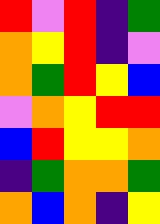[["red", "violet", "red", "indigo", "green"], ["orange", "yellow", "red", "indigo", "violet"], ["orange", "green", "red", "yellow", "blue"], ["violet", "orange", "yellow", "red", "red"], ["blue", "red", "yellow", "yellow", "orange"], ["indigo", "green", "orange", "orange", "green"], ["orange", "blue", "orange", "indigo", "yellow"]]